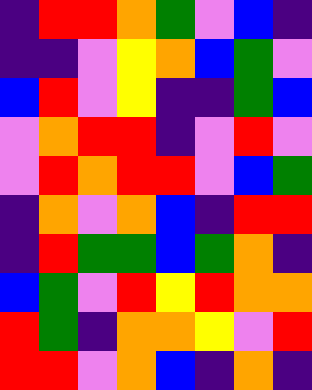[["indigo", "red", "red", "orange", "green", "violet", "blue", "indigo"], ["indigo", "indigo", "violet", "yellow", "orange", "blue", "green", "violet"], ["blue", "red", "violet", "yellow", "indigo", "indigo", "green", "blue"], ["violet", "orange", "red", "red", "indigo", "violet", "red", "violet"], ["violet", "red", "orange", "red", "red", "violet", "blue", "green"], ["indigo", "orange", "violet", "orange", "blue", "indigo", "red", "red"], ["indigo", "red", "green", "green", "blue", "green", "orange", "indigo"], ["blue", "green", "violet", "red", "yellow", "red", "orange", "orange"], ["red", "green", "indigo", "orange", "orange", "yellow", "violet", "red"], ["red", "red", "violet", "orange", "blue", "indigo", "orange", "indigo"]]